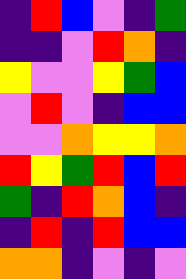[["indigo", "red", "blue", "violet", "indigo", "green"], ["indigo", "indigo", "violet", "red", "orange", "indigo"], ["yellow", "violet", "violet", "yellow", "green", "blue"], ["violet", "red", "violet", "indigo", "blue", "blue"], ["violet", "violet", "orange", "yellow", "yellow", "orange"], ["red", "yellow", "green", "red", "blue", "red"], ["green", "indigo", "red", "orange", "blue", "indigo"], ["indigo", "red", "indigo", "red", "blue", "blue"], ["orange", "orange", "indigo", "violet", "indigo", "violet"]]